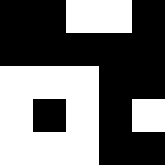[["black", "black", "white", "white", "black"], ["black", "black", "black", "black", "black"], ["white", "white", "white", "black", "black"], ["white", "black", "white", "black", "white"], ["white", "white", "white", "black", "black"]]